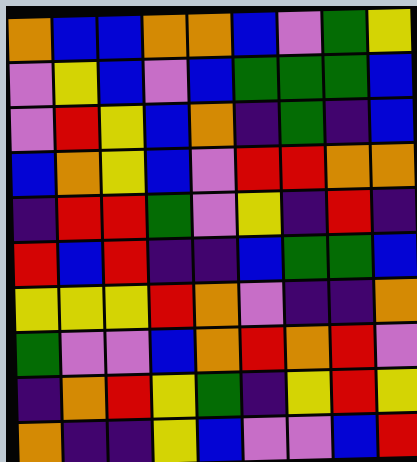[["orange", "blue", "blue", "orange", "orange", "blue", "violet", "green", "yellow"], ["violet", "yellow", "blue", "violet", "blue", "green", "green", "green", "blue"], ["violet", "red", "yellow", "blue", "orange", "indigo", "green", "indigo", "blue"], ["blue", "orange", "yellow", "blue", "violet", "red", "red", "orange", "orange"], ["indigo", "red", "red", "green", "violet", "yellow", "indigo", "red", "indigo"], ["red", "blue", "red", "indigo", "indigo", "blue", "green", "green", "blue"], ["yellow", "yellow", "yellow", "red", "orange", "violet", "indigo", "indigo", "orange"], ["green", "violet", "violet", "blue", "orange", "red", "orange", "red", "violet"], ["indigo", "orange", "red", "yellow", "green", "indigo", "yellow", "red", "yellow"], ["orange", "indigo", "indigo", "yellow", "blue", "violet", "violet", "blue", "red"]]